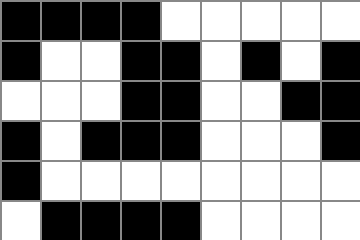[["black", "black", "black", "black", "white", "white", "white", "white", "white"], ["black", "white", "white", "black", "black", "white", "black", "white", "black"], ["white", "white", "white", "black", "black", "white", "white", "black", "black"], ["black", "white", "black", "black", "black", "white", "white", "white", "black"], ["black", "white", "white", "white", "white", "white", "white", "white", "white"], ["white", "black", "black", "black", "black", "white", "white", "white", "white"]]